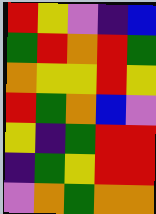[["red", "yellow", "violet", "indigo", "blue"], ["green", "red", "orange", "red", "green"], ["orange", "yellow", "yellow", "red", "yellow"], ["red", "green", "orange", "blue", "violet"], ["yellow", "indigo", "green", "red", "red"], ["indigo", "green", "yellow", "red", "red"], ["violet", "orange", "green", "orange", "orange"]]